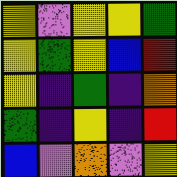[["yellow", "violet", "yellow", "yellow", "green"], ["yellow", "green", "yellow", "blue", "red"], ["yellow", "indigo", "green", "indigo", "orange"], ["green", "indigo", "yellow", "indigo", "red"], ["blue", "violet", "orange", "violet", "yellow"]]